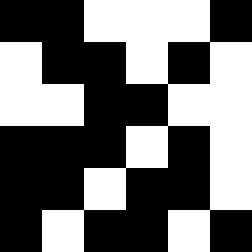[["black", "black", "white", "white", "white", "black"], ["white", "black", "black", "white", "black", "white"], ["white", "white", "black", "black", "white", "white"], ["black", "black", "black", "white", "black", "white"], ["black", "black", "white", "black", "black", "white"], ["black", "white", "black", "black", "white", "black"]]